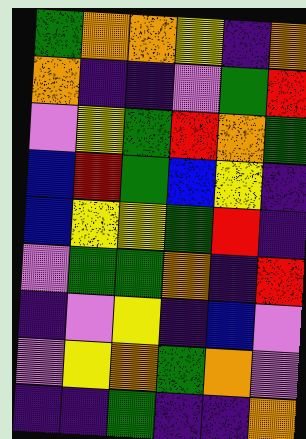[["green", "orange", "orange", "yellow", "indigo", "orange"], ["orange", "indigo", "indigo", "violet", "green", "red"], ["violet", "yellow", "green", "red", "orange", "green"], ["blue", "red", "green", "blue", "yellow", "indigo"], ["blue", "yellow", "yellow", "green", "red", "indigo"], ["violet", "green", "green", "orange", "indigo", "red"], ["indigo", "violet", "yellow", "indigo", "blue", "violet"], ["violet", "yellow", "orange", "green", "orange", "violet"], ["indigo", "indigo", "green", "indigo", "indigo", "orange"]]